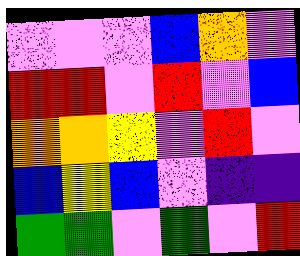[["violet", "violet", "violet", "blue", "orange", "violet"], ["red", "red", "violet", "red", "violet", "blue"], ["orange", "orange", "yellow", "violet", "red", "violet"], ["blue", "yellow", "blue", "violet", "indigo", "indigo"], ["green", "green", "violet", "green", "violet", "red"]]